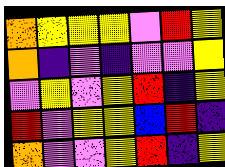[["orange", "yellow", "yellow", "yellow", "violet", "red", "yellow"], ["orange", "indigo", "violet", "indigo", "violet", "violet", "yellow"], ["violet", "yellow", "violet", "yellow", "red", "indigo", "yellow"], ["red", "violet", "yellow", "yellow", "blue", "red", "indigo"], ["orange", "violet", "violet", "yellow", "red", "indigo", "yellow"]]